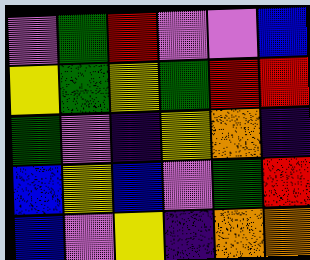[["violet", "green", "red", "violet", "violet", "blue"], ["yellow", "green", "yellow", "green", "red", "red"], ["green", "violet", "indigo", "yellow", "orange", "indigo"], ["blue", "yellow", "blue", "violet", "green", "red"], ["blue", "violet", "yellow", "indigo", "orange", "orange"]]